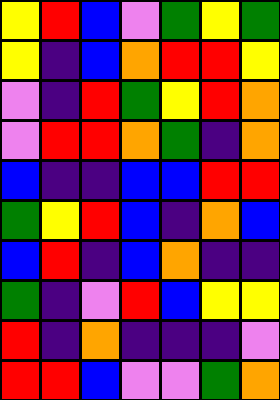[["yellow", "red", "blue", "violet", "green", "yellow", "green"], ["yellow", "indigo", "blue", "orange", "red", "red", "yellow"], ["violet", "indigo", "red", "green", "yellow", "red", "orange"], ["violet", "red", "red", "orange", "green", "indigo", "orange"], ["blue", "indigo", "indigo", "blue", "blue", "red", "red"], ["green", "yellow", "red", "blue", "indigo", "orange", "blue"], ["blue", "red", "indigo", "blue", "orange", "indigo", "indigo"], ["green", "indigo", "violet", "red", "blue", "yellow", "yellow"], ["red", "indigo", "orange", "indigo", "indigo", "indigo", "violet"], ["red", "red", "blue", "violet", "violet", "green", "orange"]]